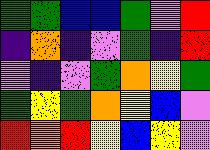[["green", "green", "blue", "blue", "green", "violet", "red"], ["indigo", "orange", "indigo", "violet", "green", "indigo", "red"], ["violet", "indigo", "violet", "green", "orange", "yellow", "green"], ["green", "yellow", "green", "orange", "yellow", "blue", "violet"], ["red", "orange", "red", "yellow", "blue", "yellow", "violet"]]